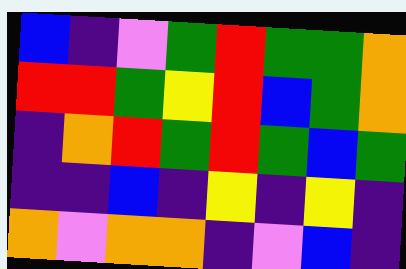[["blue", "indigo", "violet", "green", "red", "green", "green", "orange"], ["red", "red", "green", "yellow", "red", "blue", "green", "orange"], ["indigo", "orange", "red", "green", "red", "green", "blue", "green"], ["indigo", "indigo", "blue", "indigo", "yellow", "indigo", "yellow", "indigo"], ["orange", "violet", "orange", "orange", "indigo", "violet", "blue", "indigo"]]